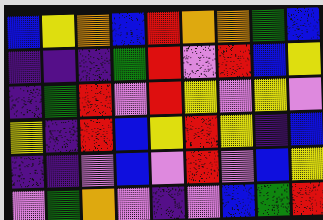[["blue", "yellow", "orange", "blue", "red", "orange", "orange", "green", "blue"], ["indigo", "indigo", "indigo", "green", "red", "violet", "red", "blue", "yellow"], ["indigo", "green", "red", "violet", "red", "yellow", "violet", "yellow", "violet"], ["yellow", "indigo", "red", "blue", "yellow", "red", "yellow", "indigo", "blue"], ["indigo", "indigo", "violet", "blue", "violet", "red", "violet", "blue", "yellow"], ["violet", "green", "orange", "violet", "indigo", "violet", "blue", "green", "red"]]